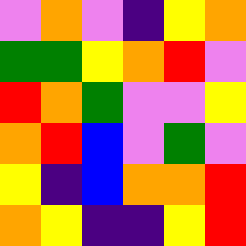[["violet", "orange", "violet", "indigo", "yellow", "orange"], ["green", "green", "yellow", "orange", "red", "violet"], ["red", "orange", "green", "violet", "violet", "yellow"], ["orange", "red", "blue", "violet", "green", "violet"], ["yellow", "indigo", "blue", "orange", "orange", "red"], ["orange", "yellow", "indigo", "indigo", "yellow", "red"]]